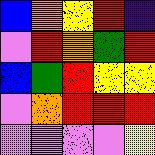[["blue", "orange", "yellow", "red", "indigo"], ["violet", "red", "orange", "green", "red"], ["blue", "green", "red", "yellow", "yellow"], ["violet", "orange", "red", "red", "red"], ["violet", "violet", "violet", "violet", "yellow"]]